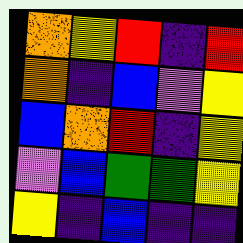[["orange", "yellow", "red", "indigo", "red"], ["orange", "indigo", "blue", "violet", "yellow"], ["blue", "orange", "red", "indigo", "yellow"], ["violet", "blue", "green", "green", "yellow"], ["yellow", "indigo", "blue", "indigo", "indigo"]]